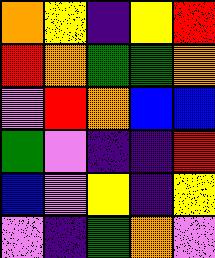[["orange", "yellow", "indigo", "yellow", "red"], ["red", "orange", "green", "green", "orange"], ["violet", "red", "orange", "blue", "blue"], ["green", "violet", "indigo", "indigo", "red"], ["blue", "violet", "yellow", "indigo", "yellow"], ["violet", "indigo", "green", "orange", "violet"]]